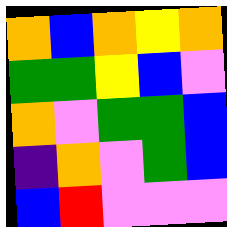[["orange", "blue", "orange", "yellow", "orange"], ["green", "green", "yellow", "blue", "violet"], ["orange", "violet", "green", "green", "blue"], ["indigo", "orange", "violet", "green", "blue"], ["blue", "red", "violet", "violet", "violet"]]